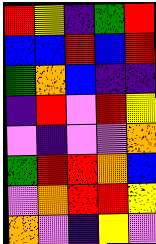[["red", "yellow", "indigo", "green", "red"], ["blue", "blue", "red", "blue", "red"], ["green", "orange", "blue", "indigo", "indigo"], ["indigo", "red", "violet", "red", "yellow"], ["violet", "indigo", "violet", "violet", "orange"], ["green", "red", "red", "orange", "blue"], ["violet", "orange", "red", "red", "yellow"], ["orange", "violet", "indigo", "yellow", "violet"]]